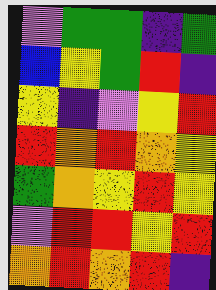[["violet", "green", "green", "indigo", "green"], ["blue", "yellow", "green", "red", "indigo"], ["yellow", "indigo", "violet", "yellow", "red"], ["red", "orange", "red", "orange", "yellow"], ["green", "orange", "yellow", "red", "yellow"], ["violet", "red", "red", "yellow", "red"], ["orange", "red", "orange", "red", "indigo"]]